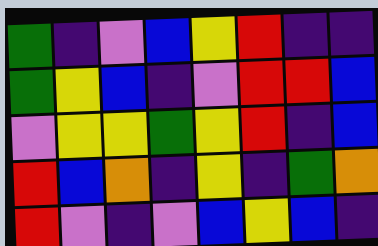[["green", "indigo", "violet", "blue", "yellow", "red", "indigo", "indigo"], ["green", "yellow", "blue", "indigo", "violet", "red", "red", "blue"], ["violet", "yellow", "yellow", "green", "yellow", "red", "indigo", "blue"], ["red", "blue", "orange", "indigo", "yellow", "indigo", "green", "orange"], ["red", "violet", "indigo", "violet", "blue", "yellow", "blue", "indigo"]]